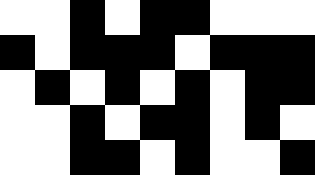[["white", "white", "black", "white", "black", "black", "white", "white", "white"], ["black", "white", "black", "black", "black", "white", "black", "black", "black"], ["white", "black", "white", "black", "white", "black", "white", "black", "black"], ["white", "white", "black", "white", "black", "black", "white", "black", "white"], ["white", "white", "black", "black", "white", "black", "white", "white", "black"]]